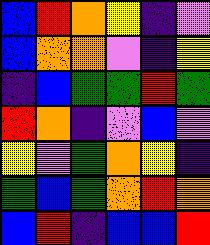[["blue", "red", "orange", "yellow", "indigo", "violet"], ["blue", "orange", "orange", "violet", "indigo", "yellow"], ["indigo", "blue", "green", "green", "red", "green"], ["red", "orange", "indigo", "violet", "blue", "violet"], ["yellow", "violet", "green", "orange", "yellow", "indigo"], ["green", "blue", "green", "orange", "red", "orange"], ["blue", "red", "indigo", "blue", "blue", "red"]]